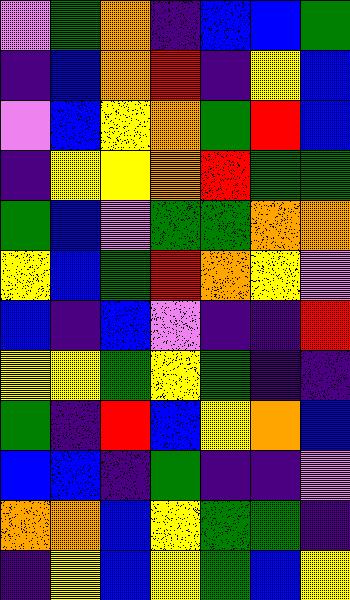[["violet", "green", "orange", "indigo", "blue", "blue", "green"], ["indigo", "blue", "orange", "red", "indigo", "yellow", "blue"], ["violet", "blue", "yellow", "orange", "green", "red", "blue"], ["indigo", "yellow", "yellow", "orange", "red", "green", "green"], ["green", "blue", "violet", "green", "green", "orange", "orange"], ["yellow", "blue", "green", "red", "orange", "yellow", "violet"], ["blue", "indigo", "blue", "violet", "indigo", "indigo", "red"], ["yellow", "yellow", "green", "yellow", "green", "indigo", "indigo"], ["green", "indigo", "red", "blue", "yellow", "orange", "blue"], ["blue", "blue", "indigo", "green", "indigo", "indigo", "violet"], ["orange", "orange", "blue", "yellow", "green", "green", "indigo"], ["indigo", "yellow", "blue", "yellow", "green", "blue", "yellow"]]